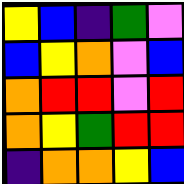[["yellow", "blue", "indigo", "green", "violet"], ["blue", "yellow", "orange", "violet", "blue"], ["orange", "red", "red", "violet", "red"], ["orange", "yellow", "green", "red", "red"], ["indigo", "orange", "orange", "yellow", "blue"]]